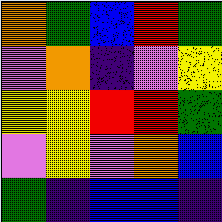[["orange", "green", "blue", "red", "green"], ["violet", "orange", "indigo", "violet", "yellow"], ["yellow", "yellow", "red", "red", "green"], ["violet", "yellow", "violet", "orange", "blue"], ["green", "indigo", "blue", "blue", "indigo"]]